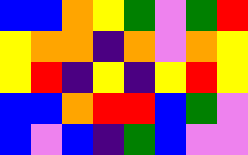[["blue", "blue", "orange", "yellow", "green", "violet", "green", "red"], ["yellow", "orange", "orange", "indigo", "orange", "violet", "orange", "yellow"], ["yellow", "red", "indigo", "yellow", "indigo", "yellow", "red", "yellow"], ["blue", "blue", "orange", "red", "red", "blue", "green", "violet"], ["blue", "violet", "blue", "indigo", "green", "blue", "violet", "violet"]]